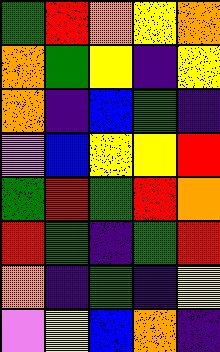[["green", "red", "orange", "yellow", "orange"], ["orange", "green", "yellow", "indigo", "yellow"], ["orange", "indigo", "blue", "green", "indigo"], ["violet", "blue", "yellow", "yellow", "red"], ["green", "red", "green", "red", "orange"], ["red", "green", "indigo", "green", "red"], ["orange", "indigo", "green", "indigo", "yellow"], ["violet", "yellow", "blue", "orange", "indigo"]]